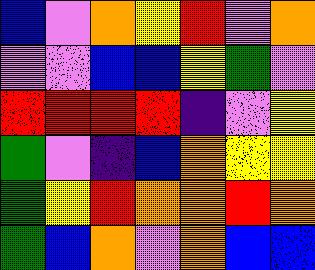[["blue", "violet", "orange", "yellow", "red", "violet", "orange"], ["violet", "violet", "blue", "blue", "yellow", "green", "violet"], ["red", "red", "red", "red", "indigo", "violet", "yellow"], ["green", "violet", "indigo", "blue", "orange", "yellow", "yellow"], ["green", "yellow", "red", "orange", "orange", "red", "orange"], ["green", "blue", "orange", "violet", "orange", "blue", "blue"]]